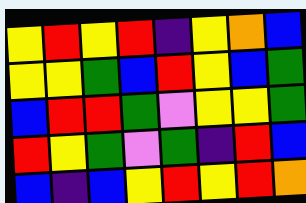[["yellow", "red", "yellow", "red", "indigo", "yellow", "orange", "blue"], ["yellow", "yellow", "green", "blue", "red", "yellow", "blue", "green"], ["blue", "red", "red", "green", "violet", "yellow", "yellow", "green"], ["red", "yellow", "green", "violet", "green", "indigo", "red", "blue"], ["blue", "indigo", "blue", "yellow", "red", "yellow", "red", "orange"]]